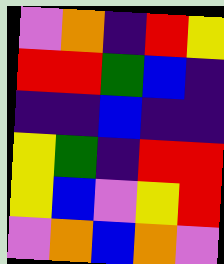[["violet", "orange", "indigo", "red", "yellow"], ["red", "red", "green", "blue", "indigo"], ["indigo", "indigo", "blue", "indigo", "indigo"], ["yellow", "green", "indigo", "red", "red"], ["yellow", "blue", "violet", "yellow", "red"], ["violet", "orange", "blue", "orange", "violet"]]